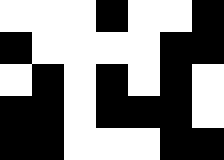[["white", "white", "white", "black", "white", "white", "black"], ["black", "white", "white", "white", "white", "black", "black"], ["white", "black", "white", "black", "white", "black", "white"], ["black", "black", "white", "black", "black", "black", "white"], ["black", "black", "white", "white", "white", "black", "black"]]